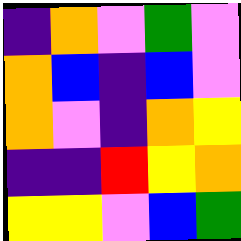[["indigo", "orange", "violet", "green", "violet"], ["orange", "blue", "indigo", "blue", "violet"], ["orange", "violet", "indigo", "orange", "yellow"], ["indigo", "indigo", "red", "yellow", "orange"], ["yellow", "yellow", "violet", "blue", "green"]]